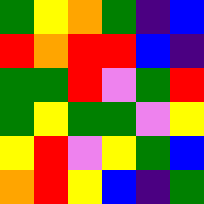[["green", "yellow", "orange", "green", "indigo", "blue"], ["red", "orange", "red", "red", "blue", "indigo"], ["green", "green", "red", "violet", "green", "red"], ["green", "yellow", "green", "green", "violet", "yellow"], ["yellow", "red", "violet", "yellow", "green", "blue"], ["orange", "red", "yellow", "blue", "indigo", "green"]]